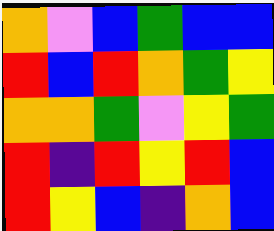[["orange", "violet", "blue", "green", "blue", "blue"], ["red", "blue", "red", "orange", "green", "yellow"], ["orange", "orange", "green", "violet", "yellow", "green"], ["red", "indigo", "red", "yellow", "red", "blue"], ["red", "yellow", "blue", "indigo", "orange", "blue"]]